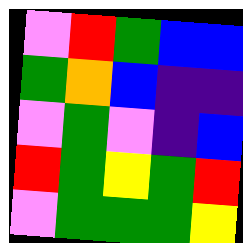[["violet", "red", "green", "blue", "blue"], ["green", "orange", "blue", "indigo", "indigo"], ["violet", "green", "violet", "indigo", "blue"], ["red", "green", "yellow", "green", "red"], ["violet", "green", "green", "green", "yellow"]]